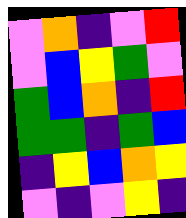[["violet", "orange", "indigo", "violet", "red"], ["violet", "blue", "yellow", "green", "violet"], ["green", "blue", "orange", "indigo", "red"], ["green", "green", "indigo", "green", "blue"], ["indigo", "yellow", "blue", "orange", "yellow"], ["violet", "indigo", "violet", "yellow", "indigo"]]